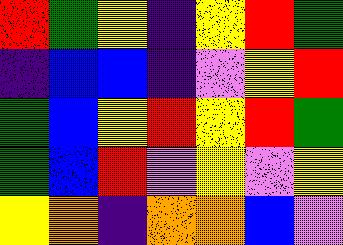[["red", "green", "yellow", "indigo", "yellow", "red", "green"], ["indigo", "blue", "blue", "indigo", "violet", "yellow", "red"], ["green", "blue", "yellow", "red", "yellow", "red", "green"], ["green", "blue", "red", "violet", "yellow", "violet", "yellow"], ["yellow", "orange", "indigo", "orange", "orange", "blue", "violet"]]